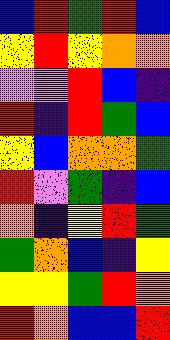[["blue", "red", "green", "red", "blue"], ["yellow", "red", "yellow", "orange", "orange"], ["violet", "violet", "red", "blue", "indigo"], ["red", "indigo", "red", "green", "blue"], ["yellow", "blue", "orange", "orange", "green"], ["red", "violet", "green", "indigo", "blue"], ["orange", "indigo", "yellow", "red", "green"], ["green", "orange", "blue", "indigo", "yellow"], ["yellow", "yellow", "green", "red", "orange"], ["red", "orange", "blue", "blue", "red"]]